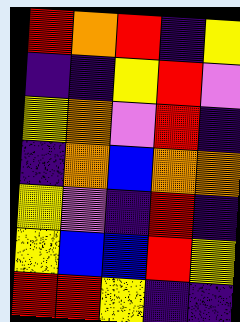[["red", "orange", "red", "indigo", "yellow"], ["indigo", "indigo", "yellow", "red", "violet"], ["yellow", "orange", "violet", "red", "indigo"], ["indigo", "orange", "blue", "orange", "orange"], ["yellow", "violet", "indigo", "red", "indigo"], ["yellow", "blue", "blue", "red", "yellow"], ["red", "red", "yellow", "indigo", "indigo"]]